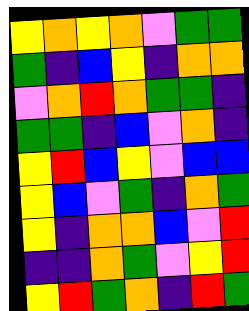[["yellow", "orange", "yellow", "orange", "violet", "green", "green"], ["green", "indigo", "blue", "yellow", "indigo", "orange", "orange"], ["violet", "orange", "red", "orange", "green", "green", "indigo"], ["green", "green", "indigo", "blue", "violet", "orange", "indigo"], ["yellow", "red", "blue", "yellow", "violet", "blue", "blue"], ["yellow", "blue", "violet", "green", "indigo", "orange", "green"], ["yellow", "indigo", "orange", "orange", "blue", "violet", "red"], ["indigo", "indigo", "orange", "green", "violet", "yellow", "red"], ["yellow", "red", "green", "orange", "indigo", "red", "green"]]